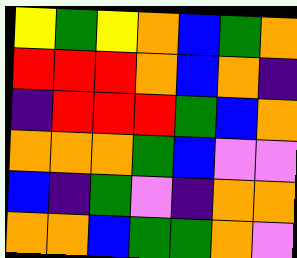[["yellow", "green", "yellow", "orange", "blue", "green", "orange"], ["red", "red", "red", "orange", "blue", "orange", "indigo"], ["indigo", "red", "red", "red", "green", "blue", "orange"], ["orange", "orange", "orange", "green", "blue", "violet", "violet"], ["blue", "indigo", "green", "violet", "indigo", "orange", "orange"], ["orange", "orange", "blue", "green", "green", "orange", "violet"]]